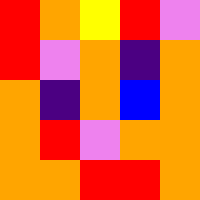[["red", "orange", "yellow", "red", "violet"], ["red", "violet", "orange", "indigo", "orange"], ["orange", "indigo", "orange", "blue", "orange"], ["orange", "red", "violet", "orange", "orange"], ["orange", "orange", "red", "red", "orange"]]